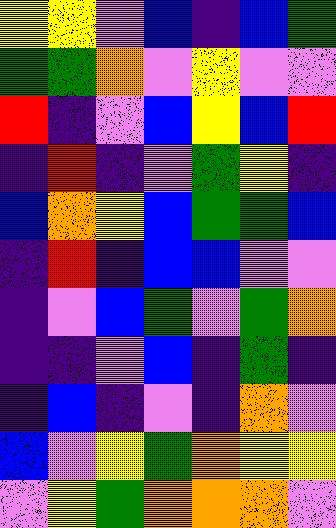[["yellow", "yellow", "violet", "blue", "indigo", "blue", "green"], ["green", "green", "orange", "violet", "yellow", "violet", "violet"], ["red", "indigo", "violet", "blue", "yellow", "blue", "red"], ["indigo", "red", "indigo", "violet", "green", "yellow", "indigo"], ["blue", "orange", "yellow", "blue", "green", "green", "blue"], ["indigo", "red", "indigo", "blue", "blue", "violet", "violet"], ["indigo", "violet", "blue", "green", "violet", "green", "orange"], ["indigo", "indigo", "violet", "blue", "indigo", "green", "indigo"], ["indigo", "blue", "indigo", "violet", "indigo", "orange", "violet"], ["blue", "violet", "yellow", "green", "orange", "yellow", "yellow"], ["violet", "yellow", "green", "orange", "orange", "orange", "violet"]]